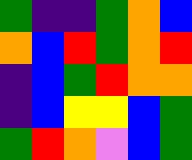[["green", "indigo", "indigo", "green", "orange", "blue"], ["orange", "blue", "red", "green", "orange", "red"], ["indigo", "blue", "green", "red", "orange", "orange"], ["indigo", "blue", "yellow", "yellow", "blue", "green"], ["green", "red", "orange", "violet", "blue", "green"]]